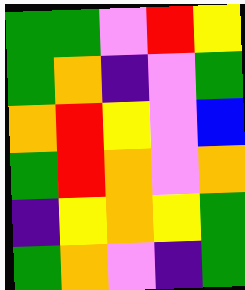[["green", "green", "violet", "red", "yellow"], ["green", "orange", "indigo", "violet", "green"], ["orange", "red", "yellow", "violet", "blue"], ["green", "red", "orange", "violet", "orange"], ["indigo", "yellow", "orange", "yellow", "green"], ["green", "orange", "violet", "indigo", "green"]]